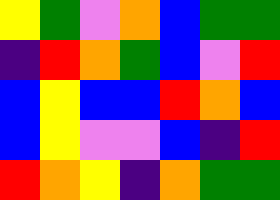[["yellow", "green", "violet", "orange", "blue", "green", "green"], ["indigo", "red", "orange", "green", "blue", "violet", "red"], ["blue", "yellow", "blue", "blue", "red", "orange", "blue"], ["blue", "yellow", "violet", "violet", "blue", "indigo", "red"], ["red", "orange", "yellow", "indigo", "orange", "green", "green"]]